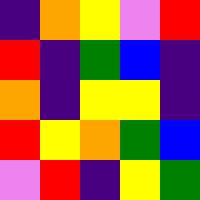[["indigo", "orange", "yellow", "violet", "red"], ["red", "indigo", "green", "blue", "indigo"], ["orange", "indigo", "yellow", "yellow", "indigo"], ["red", "yellow", "orange", "green", "blue"], ["violet", "red", "indigo", "yellow", "green"]]